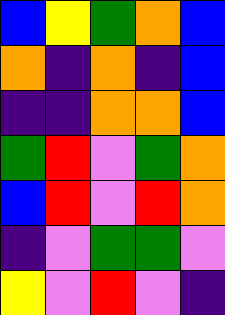[["blue", "yellow", "green", "orange", "blue"], ["orange", "indigo", "orange", "indigo", "blue"], ["indigo", "indigo", "orange", "orange", "blue"], ["green", "red", "violet", "green", "orange"], ["blue", "red", "violet", "red", "orange"], ["indigo", "violet", "green", "green", "violet"], ["yellow", "violet", "red", "violet", "indigo"]]